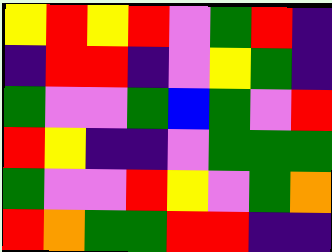[["yellow", "red", "yellow", "red", "violet", "green", "red", "indigo"], ["indigo", "red", "red", "indigo", "violet", "yellow", "green", "indigo"], ["green", "violet", "violet", "green", "blue", "green", "violet", "red"], ["red", "yellow", "indigo", "indigo", "violet", "green", "green", "green"], ["green", "violet", "violet", "red", "yellow", "violet", "green", "orange"], ["red", "orange", "green", "green", "red", "red", "indigo", "indigo"]]